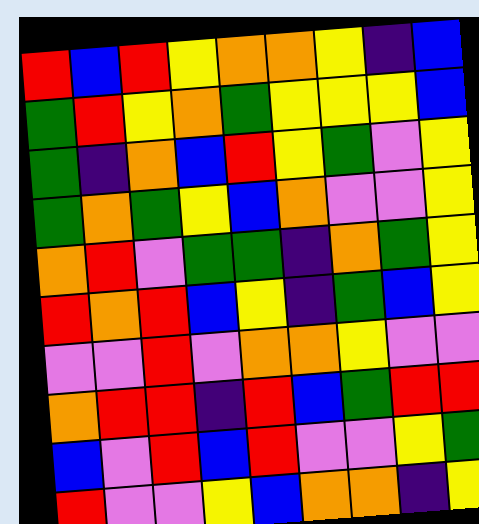[["red", "blue", "red", "yellow", "orange", "orange", "yellow", "indigo", "blue"], ["green", "red", "yellow", "orange", "green", "yellow", "yellow", "yellow", "blue"], ["green", "indigo", "orange", "blue", "red", "yellow", "green", "violet", "yellow"], ["green", "orange", "green", "yellow", "blue", "orange", "violet", "violet", "yellow"], ["orange", "red", "violet", "green", "green", "indigo", "orange", "green", "yellow"], ["red", "orange", "red", "blue", "yellow", "indigo", "green", "blue", "yellow"], ["violet", "violet", "red", "violet", "orange", "orange", "yellow", "violet", "violet"], ["orange", "red", "red", "indigo", "red", "blue", "green", "red", "red"], ["blue", "violet", "red", "blue", "red", "violet", "violet", "yellow", "green"], ["red", "violet", "violet", "yellow", "blue", "orange", "orange", "indigo", "yellow"]]